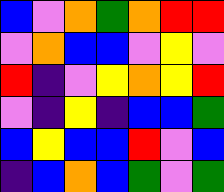[["blue", "violet", "orange", "green", "orange", "red", "red"], ["violet", "orange", "blue", "blue", "violet", "yellow", "violet"], ["red", "indigo", "violet", "yellow", "orange", "yellow", "red"], ["violet", "indigo", "yellow", "indigo", "blue", "blue", "green"], ["blue", "yellow", "blue", "blue", "red", "violet", "blue"], ["indigo", "blue", "orange", "blue", "green", "violet", "green"]]